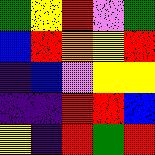[["green", "yellow", "red", "violet", "green"], ["blue", "red", "orange", "yellow", "red"], ["indigo", "blue", "violet", "yellow", "yellow"], ["indigo", "indigo", "red", "red", "blue"], ["yellow", "indigo", "red", "green", "red"]]